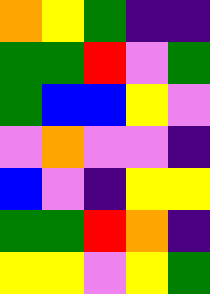[["orange", "yellow", "green", "indigo", "indigo"], ["green", "green", "red", "violet", "green"], ["green", "blue", "blue", "yellow", "violet"], ["violet", "orange", "violet", "violet", "indigo"], ["blue", "violet", "indigo", "yellow", "yellow"], ["green", "green", "red", "orange", "indigo"], ["yellow", "yellow", "violet", "yellow", "green"]]